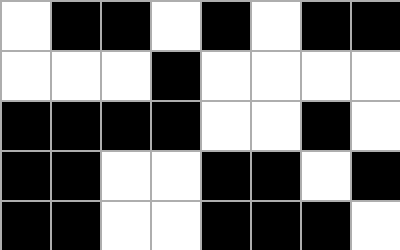[["white", "black", "black", "white", "black", "white", "black", "black"], ["white", "white", "white", "black", "white", "white", "white", "white"], ["black", "black", "black", "black", "white", "white", "black", "white"], ["black", "black", "white", "white", "black", "black", "white", "black"], ["black", "black", "white", "white", "black", "black", "black", "white"]]